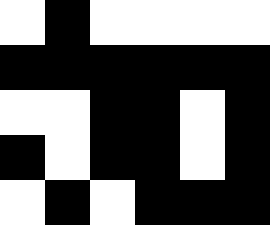[["white", "black", "white", "white", "white", "white"], ["black", "black", "black", "black", "black", "black"], ["white", "white", "black", "black", "white", "black"], ["black", "white", "black", "black", "white", "black"], ["white", "black", "white", "black", "black", "black"]]